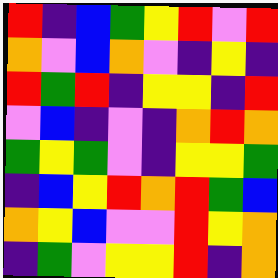[["red", "indigo", "blue", "green", "yellow", "red", "violet", "red"], ["orange", "violet", "blue", "orange", "violet", "indigo", "yellow", "indigo"], ["red", "green", "red", "indigo", "yellow", "yellow", "indigo", "red"], ["violet", "blue", "indigo", "violet", "indigo", "orange", "red", "orange"], ["green", "yellow", "green", "violet", "indigo", "yellow", "yellow", "green"], ["indigo", "blue", "yellow", "red", "orange", "red", "green", "blue"], ["orange", "yellow", "blue", "violet", "violet", "red", "yellow", "orange"], ["indigo", "green", "violet", "yellow", "yellow", "red", "indigo", "orange"]]